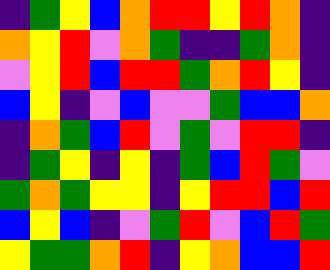[["indigo", "green", "yellow", "blue", "orange", "red", "red", "yellow", "red", "orange", "indigo"], ["orange", "yellow", "red", "violet", "orange", "green", "indigo", "indigo", "green", "orange", "indigo"], ["violet", "yellow", "red", "blue", "red", "red", "green", "orange", "red", "yellow", "indigo"], ["blue", "yellow", "indigo", "violet", "blue", "violet", "violet", "green", "blue", "blue", "orange"], ["indigo", "orange", "green", "blue", "red", "violet", "green", "violet", "red", "red", "indigo"], ["indigo", "green", "yellow", "indigo", "yellow", "indigo", "green", "blue", "red", "green", "violet"], ["green", "orange", "green", "yellow", "yellow", "indigo", "yellow", "red", "red", "blue", "red"], ["blue", "yellow", "blue", "indigo", "violet", "green", "red", "violet", "blue", "red", "green"], ["yellow", "green", "green", "orange", "red", "indigo", "yellow", "orange", "blue", "blue", "red"]]